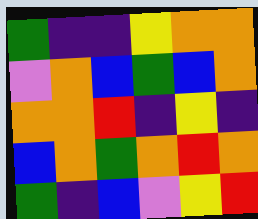[["green", "indigo", "indigo", "yellow", "orange", "orange"], ["violet", "orange", "blue", "green", "blue", "orange"], ["orange", "orange", "red", "indigo", "yellow", "indigo"], ["blue", "orange", "green", "orange", "red", "orange"], ["green", "indigo", "blue", "violet", "yellow", "red"]]